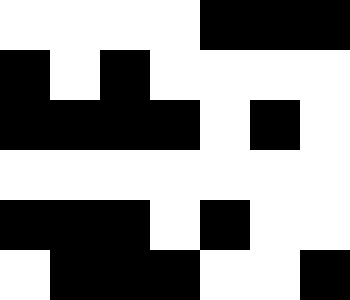[["white", "white", "white", "white", "black", "black", "black"], ["black", "white", "black", "white", "white", "white", "white"], ["black", "black", "black", "black", "white", "black", "white"], ["white", "white", "white", "white", "white", "white", "white"], ["black", "black", "black", "white", "black", "white", "white"], ["white", "black", "black", "black", "white", "white", "black"]]